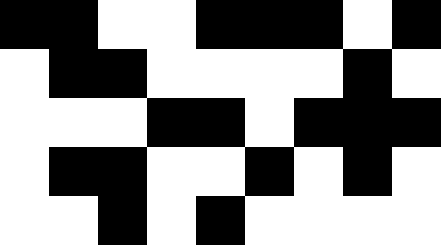[["black", "black", "white", "white", "black", "black", "black", "white", "black"], ["white", "black", "black", "white", "white", "white", "white", "black", "white"], ["white", "white", "white", "black", "black", "white", "black", "black", "black"], ["white", "black", "black", "white", "white", "black", "white", "black", "white"], ["white", "white", "black", "white", "black", "white", "white", "white", "white"]]